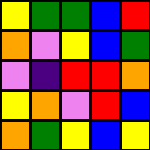[["yellow", "green", "green", "blue", "red"], ["orange", "violet", "yellow", "blue", "green"], ["violet", "indigo", "red", "red", "orange"], ["yellow", "orange", "violet", "red", "blue"], ["orange", "green", "yellow", "blue", "yellow"]]